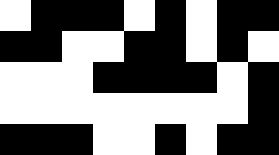[["white", "black", "black", "black", "white", "black", "white", "black", "black"], ["black", "black", "white", "white", "black", "black", "white", "black", "white"], ["white", "white", "white", "black", "black", "black", "black", "white", "black"], ["white", "white", "white", "white", "white", "white", "white", "white", "black"], ["black", "black", "black", "white", "white", "black", "white", "black", "black"]]